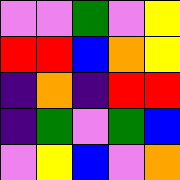[["violet", "violet", "green", "violet", "yellow"], ["red", "red", "blue", "orange", "yellow"], ["indigo", "orange", "indigo", "red", "red"], ["indigo", "green", "violet", "green", "blue"], ["violet", "yellow", "blue", "violet", "orange"]]